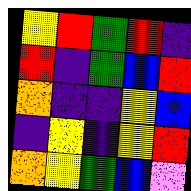[["yellow", "red", "green", "red", "indigo"], ["red", "indigo", "green", "blue", "red"], ["orange", "indigo", "indigo", "yellow", "blue"], ["indigo", "yellow", "indigo", "yellow", "red"], ["orange", "yellow", "green", "blue", "violet"]]